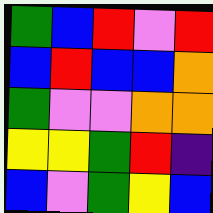[["green", "blue", "red", "violet", "red"], ["blue", "red", "blue", "blue", "orange"], ["green", "violet", "violet", "orange", "orange"], ["yellow", "yellow", "green", "red", "indigo"], ["blue", "violet", "green", "yellow", "blue"]]